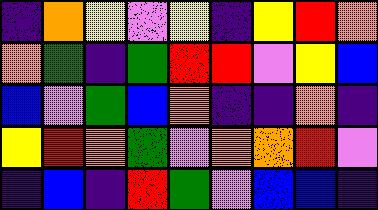[["indigo", "orange", "yellow", "violet", "yellow", "indigo", "yellow", "red", "orange"], ["orange", "green", "indigo", "green", "red", "red", "violet", "yellow", "blue"], ["blue", "violet", "green", "blue", "orange", "indigo", "indigo", "orange", "indigo"], ["yellow", "red", "orange", "green", "violet", "orange", "orange", "red", "violet"], ["indigo", "blue", "indigo", "red", "green", "violet", "blue", "blue", "indigo"]]